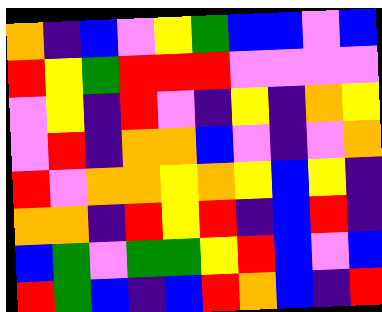[["orange", "indigo", "blue", "violet", "yellow", "green", "blue", "blue", "violet", "blue"], ["red", "yellow", "green", "red", "red", "red", "violet", "violet", "violet", "violet"], ["violet", "yellow", "indigo", "red", "violet", "indigo", "yellow", "indigo", "orange", "yellow"], ["violet", "red", "indigo", "orange", "orange", "blue", "violet", "indigo", "violet", "orange"], ["red", "violet", "orange", "orange", "yellow", "orange", "yellow", "blue", "yellow", "indigo"], ["orange", "orange", "indigo", "red", "yellow", "red", "indigo", "blue", "red", "indigo"], ["blue", "green", "violet", "green", "green", "yellow", "red", "blue", "violet", "blue"], ["red", "green", "blue", "indigo", "blue", "red", "orange", "blue", "indigo", "red"]]